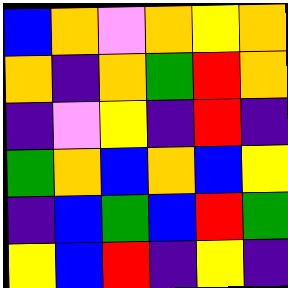[["blue", "orange", "violet", "orange", "yellow", "orange"], ["orange", "indigo", "orange", "green", "red", "orange"], ["indigo", "violet", "yellow", "indigo", "red", "indigo"], ["green", "orange", "blue", "orange", "blue", "yellow"], ["indigo", "blue", "green", "blue", "red", "green"], ["yellow", "blue", "red", "indigo", "yellow", "indigo"]]